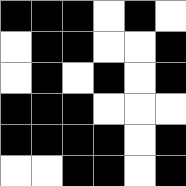[["black", "black", "black", "white", "black", "white"], ["white", "black", "black", "white", "white", "black"], ["white", "black", "white", "black", "white", "black"], ["black", "black", "black", "white", "white", "white"], ["black", "black", "black", "black", "white", "black"], ["white", "white", "black", "black", "white", "black"]]